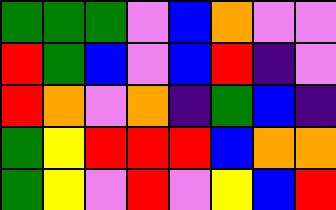[["green", "green", "green", "violet", "blue", "orange", "violet", "violet"], ["red", "green", "blue", "violet", "blue", "red", "indigo", "violet"], ["red", "orange", "violet", "orange", "indigo", "green", "blue", "indigo"], ["green", "yellow", "red", "red", "red", "blue", "orange", "orange"], ["green", "yellow", "violet", "red", "violet", "yellow", "blue", "red"]]